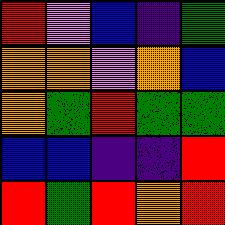[["red", "violet", "blue", "indigo", "green"], ["orange", "orange", "violet", "orange", "blue"], ["orange", "green", "red", "green", "green"], ["blue", "blue", "indigo", "indigo", "red"], ["red", "green", "red", "orange", "red"]]